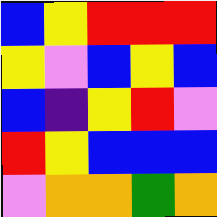[["blue", "yellow", "red", "red", "red"], ["yellow", "violet", "blue", "yellow", "blue"], ["blue", "indigo", "yellow", "red", "violet"], ["red", "yellow", "blue", "blue", "blue"], ["violet", "orange", "orange", "green", "orange"]]